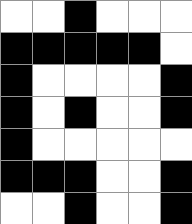[["white", "white", "black", "white", "white", "white"], ["black", "black", "black", "black", "black", "white"], ["black", "white", "white", "white", "white", "black"], ["black", "white", "black", "white", "white", "black"], ["black", "white", "white", "white", "white", "white"], ["black", "black", "black", "white", "white", "black"], ["white", "white", "black", "white", "white", "black"]]